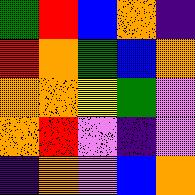[["green", "red", "blue", "orange", "indigo"], ["red", "orange", "green", "blue", "orange"], ["orange", "orange", "yellow", "green", "violet"], ["orange", "red", "violet", "indigo", "violet"], ["indigo", "orange", "violet", "blue", "orange"]]